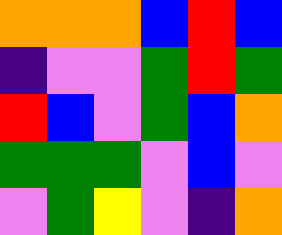[["orange", "orange", "orange", "blue", "red", "blue"], ["indigo", "violet", "violet", "green", "red", "green"], ["red", "blue", "violet", "green", "blue", "orange"], ["green", "green", "green", "violet", "blue", "violet"], ["violet", "green", "yellow", "violet", "indigo", "orange"]]